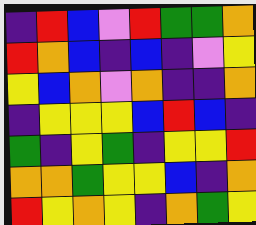[["indigo", "red", "blue", "violet", "red", "green", "green", "orange"], ["red", "orange", "blue", "indigo", "blue", "indigo", "violet", "yellow"], ["yellow", "blue", "orange", "violet", "orange", "indigo", "indigo", "orange"], ["indigo", "yellow", "yellow", "yellow", "blue", "red", "blue", "indigo"], ["green", "indigo", "yellow", "green", "indigo", "yellow", "yellow", "red"], ["orange", "orange", "green", "yellow", "yellow", "blue", "indigo", "orange"], ["red", "yellow", "orange", "yellow", "indigo", "orange", "green", "yellow"]]